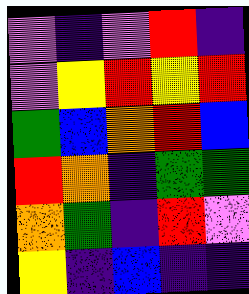[["violet", "indigo", "violet", "red", "indigo"], ["violet", "yellow", "red", "yellow", "red"], ["green", "blue", "orange", "red", "blue"], ["red", "orange", "indigo", "green", "green"], ["orange", "green", "indigo", "red", "violet"], ["yellow", "indigo", "blue", "indigo", "indigo"]]